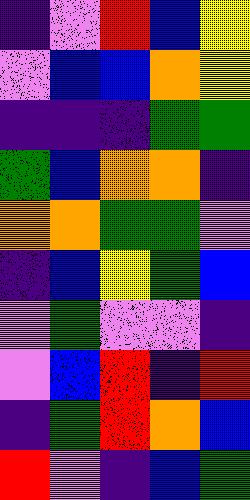[["indigo", "violet", "red", "blue", "yellow"], ["violet", "blue", "blue", "orange", "yellow"], ["indigo", "indigo", "indigo", "green", "green"], ["green", "blue", "orange", "orange", "indigo"], ["orange", "orange", "green", "green", "violet"], ["indigo", "blue", "yellow", "green", "blue"], ["violet", "green", "violet", "violet", "indigo"], ["violet", "blue", "red", "indigo", "red"], ["indigo", "green", "red", "orange", "blue"], ["red", "violet", "indigo", "blue", "green"]]